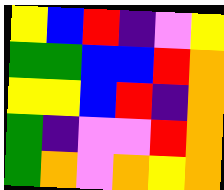[["yellow", "blue", "red", "indigo", "violet", "yellow"], ["green", "green", "blue", "blue", "red", "orange"], ["yellow", "yellow", "blue", "red", "indigo", "orange"], ["green", "indigo", "violet", "violet", "red", "orange"], ["green", "orange", "violet", "orange", "yellow", "orange"]]